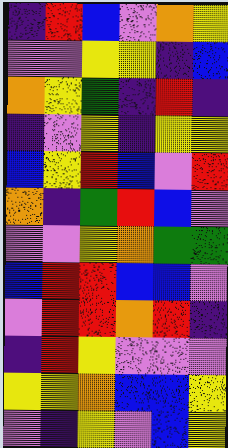[["indigo", "red", "blue", "violet", "orange", "yellow"], ["violet", "violet", "yellow", "yellow", "indigo", "blue"], ["orange", "yellow", "green", "indigo", "red", "indigo"], ["indigo", "violet", "yellow", "indigo", "yellow", "yellow"], ["blue", "yellow", "red", "blue", "violet", "red"], ["orange", "indigo", "green", "red", "blue", "violet"], ["violet", "violet", "yellow", "orange", "green", "green"], ["blue", "red", "red", "blue", "blue", "violet"], ["violet", "red", "red", "orange", "red", "indigo"], ["indigo", "red", "yellow", "violet", "violet", "violet"], ["yellow", "yellow", "orange", "blue", "blue", "yellow"], ["violet", "indigo", "yellow", "violet", "blue", "yellow"]]